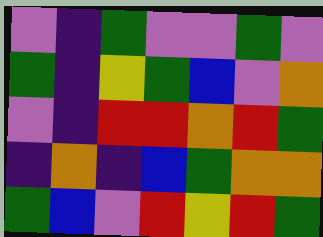[["violet", "indigo", "green", "violet", "violet", "green", "violet"], ["green", "indigo", "yellow", "green", "blue", "violet", "orange"], ["violet", "indigo", "red", "red", "orange", "red", "green"], ["indigo", "orange", "indigo", "blue", "green", "orange", "orange"], ["green", "blue", "violet", "red", "yellow", "red", "green"]]